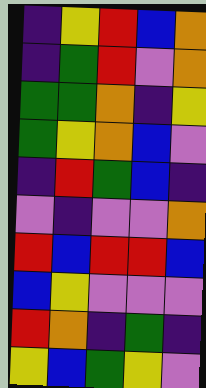[["indigo", "yellow", "red", "blue", "orange"], ["indigo", "green", "red", "violet", "orange"], ["green", "green", "orange", "indigo", "yellow"], ["green", "yellow", "orange", "blue", "violet"], ["indigo", "red", "green", "blue", "indigo"], ["violet", "indigo", "violet", "violet", "orange"], ["red", "blue", "red", "red", "blue"], ["blue", "yellow", "violet", "violet", "violet"], ["red", "orange", "indigo", "green", "indigo"], ["yellow", "blue", "green", "yellow", "violet"]]